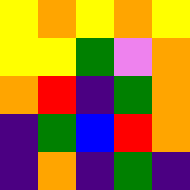[["yellow", "orange", "yellow", "orange", "yellow"], ["yellow", "yellow", "green", "violet", "orange"], ["orange", "red", "indigo", "green", "orange"], ["indigo", "green", "blue", "red", "orange"], ["indigo", "orange", "indigo", "green", "indigo"]]